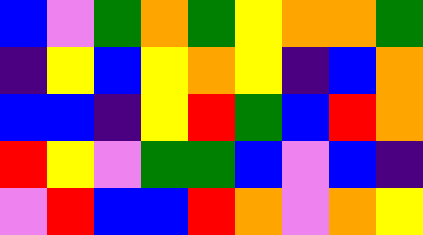[["blue", "violet", "green", "orange", "green", "yellow", "orange", "orange", "green"], ["indigo", "yellow", "blue", "yellow", "orange", "yellow", "indigo", "blue", "orange"], ["blue", "blue", "indigo", "yellow", "red", "green", "blue", "red", "orange"], ["red", "yellow", "violet", "green", "green", "blue", "violet", "blue", "indigo"], ["violet", "red", "blue", "blue", "red", "orange", "violet", "orange", "yellow"]]